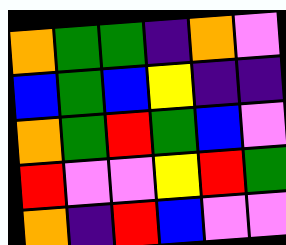[["orange", "green", "green", "indigo", "orange", "violet"], ["blue", "green", "blue", "yellow", "indigo", "indigo"], ["orange", "green", "red", "green", "blue", "violet"], ["red", "violet", "violet", "yellow", "red", "green"], ["orange", "indigo", "red", "blue", "violet", "violet"]]